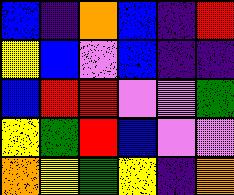[["blue", "indigo", "orange", "blue", "indigo", "red"], ["yellow", "blue", "violet", "blue", "indigo", "indigo"], ["blue", "red", "red", "violet", "violet", "green"], ["yellow", "green", "red", "blue", "violet", "violet"], ["orange", "yellow", "green", "yellow", "indigo", "orange"]]